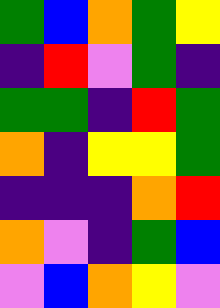[["green", "blue", "orange", "green", "yellow"], ["indigo", "red", "violet", "green", "indigo"], ["green", "green", "indigo", "red", "green"], ["orange", "indigo", "yellow", "yellow", "green"], ["indigo", "indigo", "indigo", "orange", "red"], ["orange", "violet", "indigo", "green", "blue"], ["violet", "blue", "orange", "yellow", "violet"]]